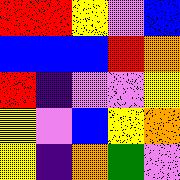[["red", "red", "yellow", "violet", "blue"], ["blue", "blue", "blue", "red", "orange"], ["red", "indigo", "violet", "violet", "yellow"], ["yellow", "violet", "blue", "yellow", "orange"], ["yellow", "indigo", "orange", "green", "violet"]]